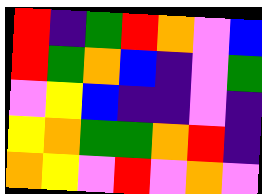[["red", "indigo", "green", "red", "orange", "violet", "blue"], ["red", "green", "orange", "blue", "indigo", "violet", "green"], ["violet", "yellow", "blue", "indigo", "indigo", "violet", "indigo"], ["yellow", "orange", "green", "green", "orange", "red", "indigo"], ["orange", "yellow", "violet", "red", "violet", "orange", "violet"]]